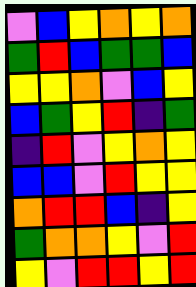[["violet", "blue", "yellow", "orange", "yellow", "orange"], ["green", "red", "blue", "green", "green", "blue"], ["yellow", "yellow", "orange", "violet", "blue", "yellow"], ["blue", "green", "yellow", "red", "indigo", "green"], ["indigo", "red", "violet", "yellow", "orange", "yellow"], ["blue", "blue", "violet", "red", "yellow", "yellow"], ["orange", "red", "red", "blue", "indigo", "yellow"], ["green", "orange", "orange", "yellow", "violet", "red"], ["yellow", "violet", "red", "red", "yellow", "red"]]